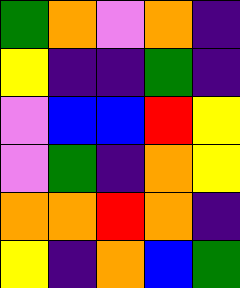[["green", "orange", "violet", "orange", "indigo"], ["yellow", "indigo", "indigo", "green", "indigo"], ["violet", "blue", "blue", "red", "yellow"], ["violet", "green", "indigo", "orange", "yellow"], ["orange", "orange", "red", "orange", "indigo"], ["yellow", "indigo", "orange", "blue", "green"]]